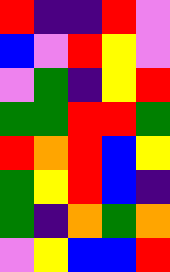[["red", "indigo", "indigo", "red", "violet"], ["blue", "violet", "red", "yellow", "violet"], ["violet", "green", "indigo", "yellow", "red"], ["green", "green", "red", "red", "green"], ["red", "orange", "red", "blue", "yellow"], ["green", "yellow", "red", "blue", "indigo"], ["green", "indigo", "orange", "green", "orange"], ["violet", "yellow", "blue", "blue", "red"]]